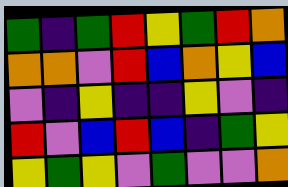[["green", "indigo", "green", "red", "yellow", "green", "red", "orange"], ["orange", "orange", "violet", "red", "blue", "orange", "yellow", "blue"], ["violet", "indigo", "yellow", "indigo", "indigo", "yellow", "violet", "indigo"], ["red", "violet", "blue", "red", "blue", "indigo", "green", "yellow"], ["yellow", "green", "yellow", "violet", "green", "violet", "violet", "orange"]]